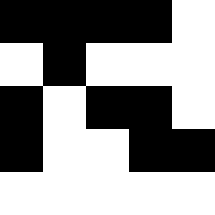[["black", "black", "black", "black", "white"], ["white", "black", "white", "white", "white"], ["black", "white", "black", "black", "white"], ["black", "white", "white", "black", "black"], ["white", "white", "white", "white", "white"]]